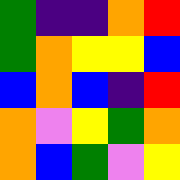[["green", "indigo", "indigo", "orange", "red"], ["green", "orange", "yellow", "yellow", "blue"], ["blue", "orange", "blue", "indigo", "red"], ["orange", "violet", "yellow", "green", "orange"], ["orange", "blue", "green", "violet", "yellow"]]